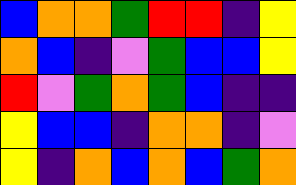[["blue", "orange", "orange", "green", "red", "red", "indigo", "yellow"], ["orange", "blue", "indigo", "violet", "green", "blue", "blue", "yellow"], ["red", "violet", "green", "orange", "green", "blue", "indigo", "indigo"], ["yellow", "blue", "blue", "indigo", "orange", "orange", "indigo", "violet"], ["yellow", "indigo", "orange", "blue", "orange", "blue", "green", "orange"]]